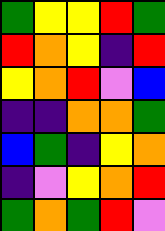[["green", "yellow", "yellow", "red", "green"], ["red", "orange", "yellow", "indigo", "red"], ["yellow", "orange", "red", "violet", "blue"], ["indigo", "indigo", "orange", "orange", "green"], ["blue", "green", "indigo", "yellow", "orange"], ["indigo", "violet", "yellow", "orange", "red"], ["green", "orange", "green", "red", "violet"]]